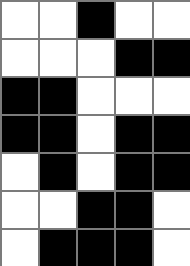[["white", "white", "black", "white", "white"], ["white", "white", "white", "black", "black"], ["black", "black", "white", "white", "white"], ["black", "black", "white", "black", "black"], ["white", "black", "white", "black", "black"], ["white", "white", "black", "black", "white"], ["white", "black", "black", "black", "white"]]